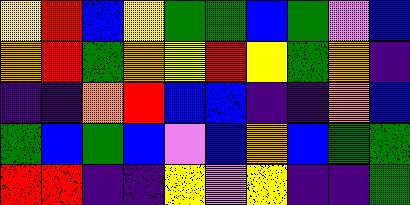[["yellow", "red", "blue", "yellow", "green", "green", "blue", "green", "violet", "blue"], ["orange", "red", "green", "orange", "yellow", "red", "yellow", "green", "orange", "indigo"], ["indigo", "indigo", "orange", "red", "blue", "blue", "indigo", "indigo", "orange", "blue"], ["green", "blue", "green", "blue", "violet", "blue", "orange", "blue", "green", "green"], ["red", "red", "indigo", "indigo", "yellow", "violet", "yellow", "indigo", "indigo", "green"]]